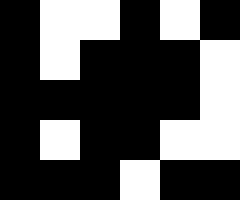[["black", "white", "white", "black", "white", "black"], ["black", "white", "black", "black", "black", "white"], ["black", "black", "black", "black", "black", "white"], ["black", "white", "black", "black", "white", "white"], ["black", "black", "black", "white", "black", "black"]]